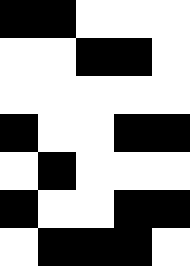[["black", "black", "white", "white", "white"], ["white", "white", "black", "black", "white"], ["white", "white", "white", "white", "white"], ["black", "white", "white", "black", "black"], ["white", "black", "white", "white", "white"], ["black", "white", "white", "black", "black"], ["white", "black", "black", "black", "white"]]